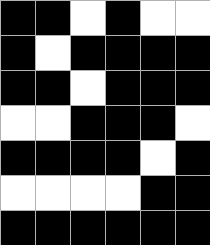[["black", "black", "white", "black", "white", "white"], ["black", "white", "black", "black", "black", "black"], ["black", "black", "white", "black", "black", "black"], ["white", "white", "black", "black", "black", "white"], ["black", "black", "black", "black", "white", "black"], ["white", "white", "white", "white", "black", "black"], ["black", "black", "black", "black", "black", "black"]]